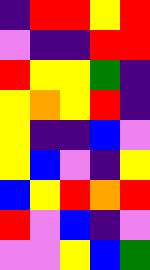[["indigo", "red", "red", "yellow", "red"], ["violet", "indigo", "indigo", "red", "red"], ["red", "yellow", "yellow", "green", "indigo"], ["yellow", "orange", "yellow", "red", "indigo"], ["yellow", "indigo", "indigo", "blue", "violet"], ["yellow", "blue", "violet", "indigo", "yellow"], ["blue", "yellow", "red", "orange", "red"], ["red", "violet", "blue", "indigo", "violet"], ["violet", "violet", "yellow", "blue", "green"]]